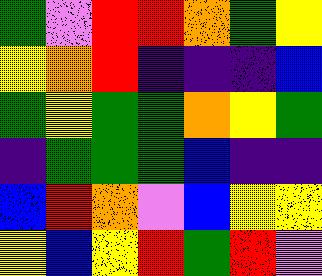[["green", "violet", "red", "red", "orange", "green", "yellow"], ["yellow", "orange", "red", "indigo", "indigo", "indigo", "blue"], ["green", "yellow", "green", "green", "orange", "yellow", "green"], ["indigo", "green", "green", "green", "blue", "indigo", "indigo"], ["blue", "red", "orange", "violet", "blue", "yellow", "yellow"], ["yellow", "blue", "yellow", "red", "green", "red", "violet"]]